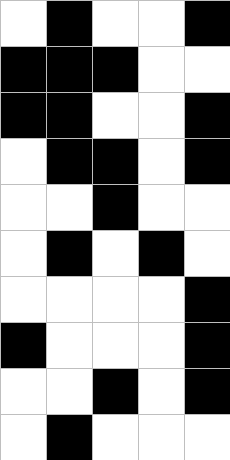[["white", "black", "white", "white", "black"], ["black", "black", "black", "white", "white"], ["black", "black", "white", "white", "black"], ["white", "black", "black", "white", "black"], ["white", "white", "black", "white", "white"], ["white", "black", "white", "black", "white"], ["white", "white", "white", "white", "black"], ["black", "white", "white", "white", "black"], ["white", "white", "black", "white", "black"], ["white", "black", "white", "white", "white"]]